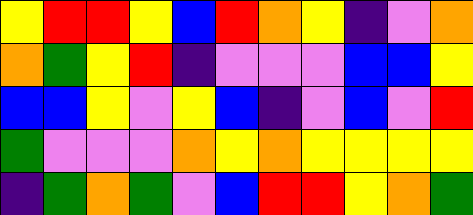[["yellow", "red", "red", "yellow", "blue", "red", "orange", "yellow", "indigo", "violet", "orange"], ["orange", "green", "yellow", "red", "indigo", "violet", "violet", "violet", "blue", "blue", "yellow"], ["blue", "blue", "yellow", "violet", "yellow", "blue", "indigo", "violet", "blue", "violet", "red"], ["green", "violet", "violet", "violet", "orange", "yellow", "orange", "yellow", "yellow", "yellow", "yellow"], ["indigo", "green", "orange", "green", "violet", "blue", "red", "red", "yellow", "orange", "green"]]